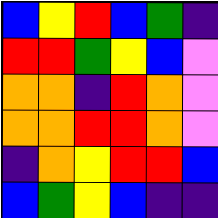[["blue", "yellow", "red", "blue", "green", "indigo"], ["red", "red", "green", "yellow", "blue", "violet"], ["orange", "orange", "indigo", "red", "orange", "violet"], ["orange", "orange", "red", "red", "orange", "violet"], ["indigo", "orange", "yellow", "red", "red", "blue"], ["blue", "green", "yellow", "blue", "indigo", "indigo"]]